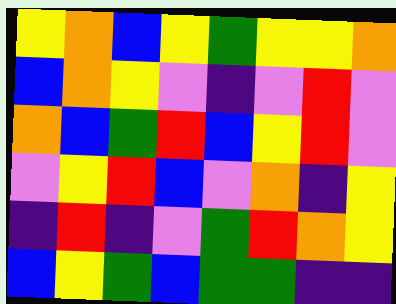[["yellow", "orange", "blue", "yellow", "green", "yellow", "yellow", "orange"], ["blue", "orange", "yellow", "violet", "indigo", "violet", "red", "violet"], ["orange", "blue", "green", "red", "blue", "yellow", "red", "violet"], ["violet", "yellow", "red", "blue", "violet", "orange", "indigo", "yellow"], ["indigo", "red", "indigo", "violet", "green", "red", "orange", "yellow"], ["blue", "yellow", "green", "blue", "green", "green", "indigo", "indigo"]]